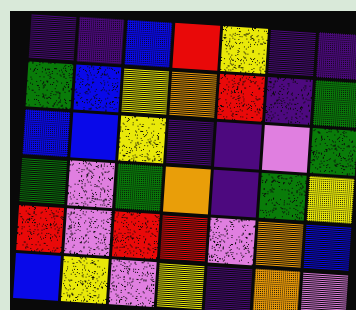[["indigo", "indigo", "blue", "red", "yellow", "indigo", "indigo"], ["green", "blue", "yellow", "orange", "red", "indigo", "green"], ["blue", "blue", "yellow", "indigo", "indigo", "violet", "green"], ["green", "violet", "green", "orange", "indigo", "green", "yellow"], ["red", "violet", "red", "red", "violet", "orange", "blue"], ["blue", "yellow", "violet", "yellow", "indigo", "orange", "violet"]]